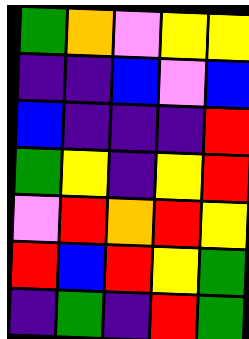[["green", "orange", "violet", "yellow", "yellow"], ["indigo", "indigo", "blue", "violet", "blue"], ["blue", "indigo", "indigo", "indigo", "red"], ["green", "yellow", "indigo", "yellow", "red"], ["violet", "red", "orange", "red", "yellow"], ["red", "blue", "red", "yellow", "green"], ["indigo", "green", "indigo", "red", "green"]]